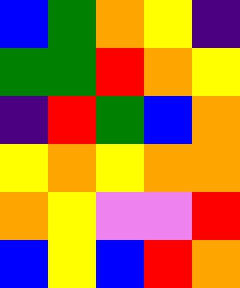[["blue", "green", "orange", "yellow", "indigo"], ["green", "green", "red", "orange", "yellow"], ["indigo", "red", "green", "blue", "orange"], ["yellow", "orange", "yellow", "orange", "orange"], ["orange", "yellow", "violet", "violet", "red"], ["blue", "yellow", "blue", "red", "orange"]]